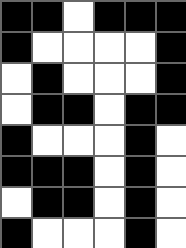[["black", "black", "white", "black", "black", "black"], ["black", "white", "white", "white", "white", "black"], ["white", "black", "white", "white", "white", "black"], ["white", "black", "black", "white", "black", "black"], ["black", "white", "white", "white", "black", "white"], ["black", "black", "black", "white", "black", "white"], ["white", "black", "black", "white", "black", "white"], ["black", "white", "white", "white", "black", "white"]]